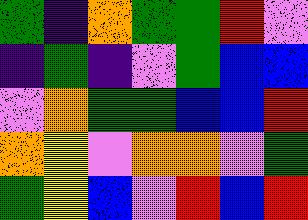[["green", "indigo", "orange", "green", "green", "red", "violet"], ["indigo", "green", "indigo", "violet", "green", "blue", "blue"], ["violet", "orange", "green", "green", "blue", "blue", "red"], ["orange", "yellow", "violet", "orange", "orange", "violet", "green"], ["green", "yellow", "blue", "violet", "red", "blue", "red"]]